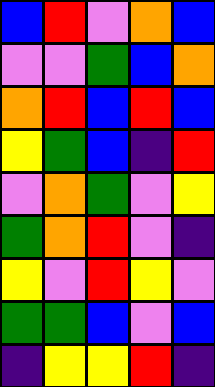[["blue", "red", "violet", "orange", "blue"], ["violet", "violet", "green", "blue", "orange"], ["orange", "red", "blue", "red", "blue"], ["yellow", "green", "blue", "indigo", "red"], ["violet", "orange", "green", "violet", "yellow"], ["green", "orange", "red", "violet", "indigo"], ["yellow", "violet", "red", "yellow", "violet"], ["green", "green", "blue", "violet", "blue"], ["indigo", "yellow", "yellow", "red", "indigo"]]